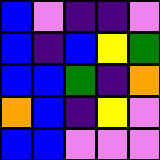[["blue", "violet", "indigo", "indigo", "violet"], ["blue", "indigo", "blue", "yellow", "green"], ["blue", "blue", "green", "indigo", "orange"], ["orange", "blue", "indigo", "yellow", "violet"], ["blue", "blue", "violet", "violet", "violet"]]